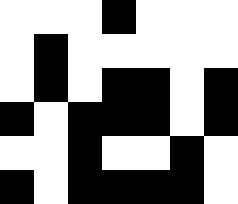[["white", "white", "white", "black", "white", "white", "white"], ["white", "black", "white", "white", "white", "white", "white"], ["white", "black", "white", "black", "black", "white", "black"], ["black", "white", "black", "black", "black", "white", "black"], ["white", "white", "black", "white", "white", "black", "white"], ["black", "white", "black", "black", "black", "black", "white"]]